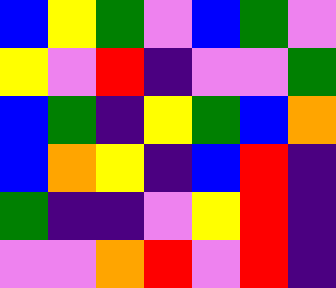[["blue", "yellow", "green", "violet", "blue", "green", "violet"], ["yellow", "violet", "red", "indigo", "violet", "violet", "green"], ["blue", "green", "indigo", "yellow", "green", "blue", "orange"], ["blue", "orange", "yellow", "indigo", "blue", "red", "indigo"], ["green", "indigo", "indigo", "violet", "yellow", "red", "indigo"], ["violet", "violet", "orange", "red", "violet", "red", "indigo"]]